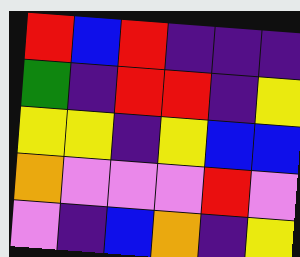[["red", "blue", "red", "indigo", "indigo", "indigo"], ["green", "indigo", "red", "red", "indigo", "yellow"], ["yellow", "yellow", "indigo", "yellow", "blue", "blue"], ["orange", "violet", "violet", "violet", "red", "violet"], ["violet", "indigo", "blue", "orange", "indigo", "yellow"]]